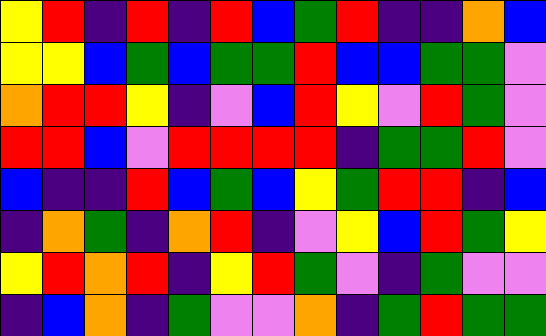[["yellow", "red", "indigo", "red", "indigo", "red", "blue", "green", "red", "indigo", "indigo", "orange", "blue"], ["yellow", "yellow", "blue", "green", "blue", "green", "green", "red", "blue", "blue", "green", "green", "violet"], ["orange", "red", "red", "yellow", "indigo", "violet", "blue", "red", "yellow", "violet", "red", "green", "violet"], ["red", "red", "blue", "violet", "red", "red", "red", "red", "indigo", "green", "green", "red", "violet"], ["blue", "indigo", "indigo", "red", "blue", "green", "blue", "yellow", "green", "red", "red", "indigo", "blue"], ["indigo", "orange", "green", "indigo", "orange", "red", "indigo", "violet", "yellow", "blue", "red", "green", "yellow"], ["yellow", "red", "orange", "red", "indigo", "yellow", "red", "green", "violet", "indigo", "green", "violet", "violet"], ["indigo", "blue", "orange", "indigo", "green", "violet", "violet", "orange", "indigo", "green", "red", "green", "green"]]